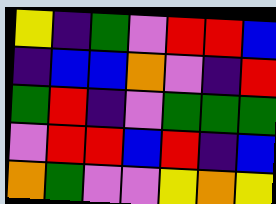[["yellow", "indigo", "green", "violet", "red", "red", "blue"], ["indigo", "blue", "blue", "orange", "violet", "indigo", "red"], ["green", "red", "indigo", "violet", "green", "green", "green"], ["violet", "red", "red", "blue", "red", "indigo", "blue"], ["orange", "green", "violet", "violet", "yellow", "orange", "yellow"]]